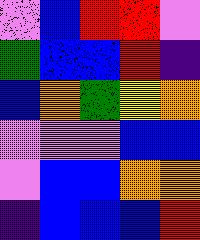[["violet", "blue", "red", "red", "violet"], ["green", "blue", "blue", "red", "indigo"], ["blue", "orange", "green", "yellow", "orange"], ["violet", "violet", "violet", "blue", "blue"], ["violet", "blue", "blue", "orange", "orange"], ["indigo", "blue", "blue", "blue", "red"]]